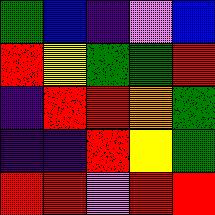[["green", "blue", "indigo", "violet", "blue"], ["red", "yellow", "green", "green", "red"], ["indigo", "red", "red", "orange", "green"], ["indigo", "indigo", "red", "yellow", "green"], ["red", "red", "violet", "red", "red"]]